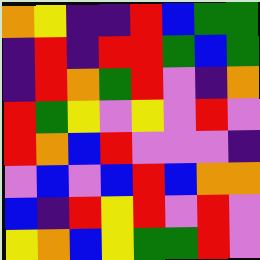[["orange", "yellow", "indigo", "indigo", "red", "blue", "green", "green"], ["indigo", "red", "indigo", "red", "red", "green", "blue", "green"], ["indigo", "red", "orange", "green", "red", "violet", "indigo", "orange"], ["red", "green", "yellow", "violet", "yellow", "violet", "red", "violet"], ["red", "orange", "blue", "red", "violet", "violet", "violet", "indigo"], ["violet", "blue", "violet", "blue", "red", "blue", "orange", "orange"], ["blue", "indigo", "red", "yellow", "red", "violet", "red", "violet"], ["yellow", "orange", "blue", "yellow", "green", "green", "red", "violet"]]